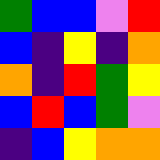[["green", "blue", "blue", "violet", "red"], ["blue", "indigo", "yellow", "indigo", "orange"], ["orange", "indigo", "red", "green", "yellow"], ["blue", "red", "blue", "green", "violet"], ["indigo", "blue", "yellow", "orange", "orange"]]